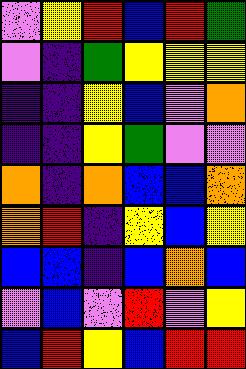[["violet", "yellow", "red", "blue", "red", "green"], ["violet", "indigo", "green", "yellow", "yellow", "yellow"], ["indigo", "indigo", "yellow", "blue", "violet", "orange"], ["indigo", "indigo", "yellow", "green", "violet", "violet"], ["orange", "indigo", "orange", "blue", "blue", "orange"], ["orange", "red", "indigo", "yellow", "blue", "yellow"], ["blue", "blue", "indigo", "blue", "orange", "blue"], ["violet", "blue", "violet", "red", "violet", "yellow"], ["blue", "red", "yellow", "blue", "red", "red"]]